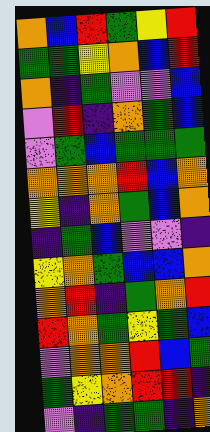[["orange", "blue", "red", "green", "yellow", "red"], ["green", "green", "yellow", "orange", "blue", "red"], ["orange", "indigo", "green", "violet", "violet", "blue"], ["violet", "red", "indigo", "orange", "green", "blue"], ["violet", "green", "blue", "green", "green", "green"], ["orange", "orange", "orange", "red", "blue", "orange"], ["yellow", "indigo", "orange", "green", "blue", "orange"], ["indigo", "green", "blue", "violet", "violet", "indigo"], ["yellow", "orange", "green", "blue", "blue", "orange"], ["orange", "red", "indigo", "green", "orange", "red"], ["red", "orange", "green", "yellow", "green", "blue"], ["violet", "orange", "orange", "red", "blue", "green"], ["green", "yellow", "orange", "red", "red", "indigo"], ["violet", "indigo", "green", "green", "indigo", "orange"]]